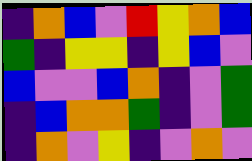[["indigo", "orange", "blue", "violet", "red", "yellow", "orange", "blue"], ["green", "indigo", "yellow", "yellow", "indigo", "yellow", "blue", "violet"], ["blue", "violet", "violet", "blue", "orange", "indigo", "violet", "green"], ["indigo", "blue", "orange", "orange", "green", "indigo", "violet", "green"], ["indigo", "orange", "violet", "yellow", "indigo", "violet", "orange", "violet"]]